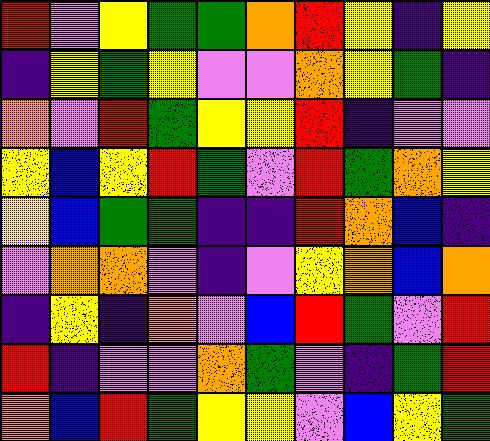[["red", "violet", "yellow", "green", "green", "orange", "red", "yellow", "indigo", "yellow"], ["indigo", "yellow", "green", "yellow", "violet", "violet", "orange", "yellow", "green", "indigo"], ["orange", "violet", "red", "green", "yellow", "yellow", "red", "indigo", "violet", "violet"], ["yellow", "blue", "yellow", "red", "green", "violet", "red", "green", "orange", "yellow"], ["yellow", "blue", "green", "green", "indigo", "indigo", "red", "orange", "blue", "indigo"], ["violet", "orange", "orange", "violet", "indigo", "violet", "yellow", "orange", "blue", "orange"], ["indigo", "yellow", "indigo", "orange", "violet", "blue", "red", "green", "violet", "red"], ["red", "indigo", "violet", "violet", "orange", "green", "violet", "indigo", "green", "red"], ["orange", "blue", "red", "green", "yellow", "yellow", "violet", "blue", "yellow", "green"]]